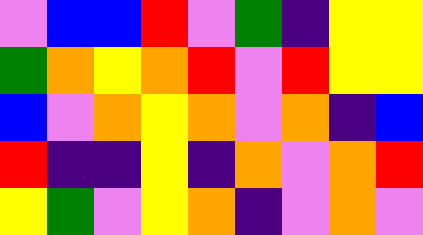[["violet", "blue", "blue", "red", "violet", "green", "indigo", "yellow", "yellow"], ["green", "orange", "yellow", "orange", "red", "violet", "red", "yellow", "yellow"], ["blue", "violet", "orange", "yellow", "orange", "violet", "orange", "indigo", "blue"], ["red", "indigo", "indigo", "yellow", "indigo", "orange", "violet", "orange", "red"], ["yellow", "green", "violet", "yellow", "orange", "indigo", "violet", "orange", "violet"]]